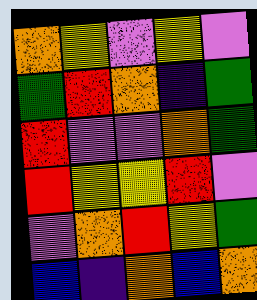[["orange", "yellow", "violet", "yellow", "violet"], ["green", "red", "orange", "indigo", "green"], ["red", "violet", "violet", "orange", "green"], ["red", "yellow", "yellow", "red", "violet"], ["violet", "orange", "red", "yellow", "green"], ["blue", "indigo", "orange", "blue", "orange"]]